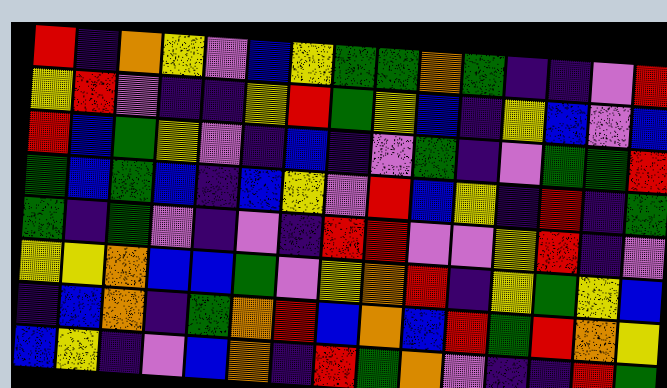[["red", "indigo", "orange", "yellow", "violet", "blue", "yellow", "green", "green", "orange", "green", "indigo", "indigo", "violet", "red"], ["yellow", "red", "violet", "indigo", "indigo", "yellow", "red", "green", "yellow", "blue", "indigo", "yellow", "blue", "violet", "blue"], ["red", "blue", "green", "yellow", "violet", "indigo", "blue", "indigo", "violet", "green", "indigo", "violet", "green", "green", "red"], ["green", "blue", "green", "blue", "indigo", "blue", "yellow", "violet", "red", "blue", "yellow", "indigo", "red", "indigo", "green"], ["green", "indigo", "green", "violet", "indigo", "violet", "indigo", "red", "red", "violet", "violet", "yellow", "red", "indigo", "violet"], ["yellow", "yellow", "orange", "blue", "blue", "green", "violet", "yellow", "orange", "red", "indigo", "yellow", "green", "yellow", "blue"], ["indigo", "blue", "orange", "indigo", "green", "orange", "red", "blue", "orange", "blue", "red", "green", "red", "orange", "yellow"], ["blue", "yellow", "indigo", "violet", "blue", "orange", "indigo", "red", "green", "orange", "violet", "indigo", "indigo", "red", "green"]]